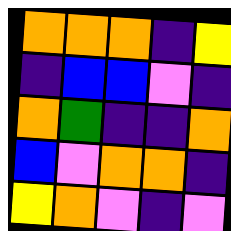[["orange", "orange", "orange", "indigo", "yellow"], ["indigo", "blue", "blue", "violet", "indigo"], ["orange", "green", "indigo", "indigo", "orange"], ["blue", "violet", "orange", "orange", "indigo"], ["yellow", "orange", "violet", "indigo", "violet"]]